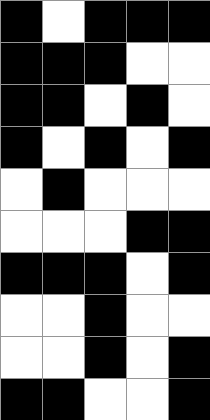[["black", "white", "black", "black", "black"], ["black", "black", "black", "white", "white"], ["black", "black", "white", "black", "white"], ["black", "white", "black", "white", "black"], ["white", "black", "white", "white", "white"], ["white", "white", "white", "black", "black"], ["black", "black", "black", "white", "black"], ["white", "white", "black", "white", "white"], ["white", "white", "black", "white", "black"], ["black", "black", "white", "white", "black"]]